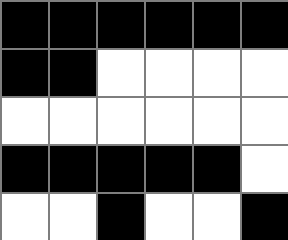[["black", "black", "black", "black", "black", "black"], ["black", "black", "white", "white", "white", "white"], ["white", "white", "white", "white", "white", "white"], ["black", "black", "black", "black", "black", "white"], ["white", "white", "black", "white", "white", "black"]]